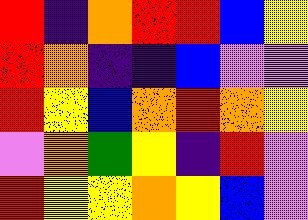[["red", "indigo", "orange", "red", "red", "blue", "yellow"], ["red", "orange", "indigo", "indigo", "blue", "violet", "violet"], ["red", "yellow", "blue", "orange", "red", "orange", "yellow"], ["violet", "orange", "green", "yellow", "indigo", "red", "violet"], ["red", "yellow", "yellow", "orange", "yellow", "blue", "violet"]]